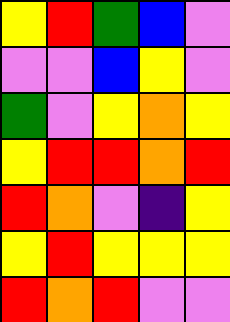[["yellow", "red", "green", "blue", "violet"], ["violet", "violet", "blue", "yellow", "violet"], ["green", "violet", "yellow", "orange", "yellow"], ["yellow", "red", "red", "orange", "red"], ["red", "orange", "violet", "indigo", "yellow"], ["yellow", "red", "yellow", "yellow", "yellow"], ["red", "orange", "red", "violet", "violet"]]